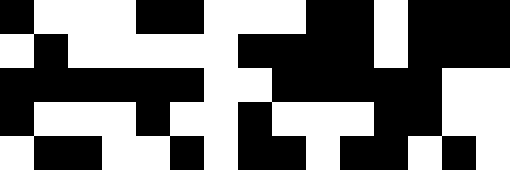[["black", "white", "white", "white", "black", "black", "white", "white", "white", "black", "black", "white", "black", "black", "black"], ["white", "black", "white", "white", "white", "white", "white", "black", "black", "black", "black", "white", "black", "black", "black"], ["black", "black", "black", "black", "black", "black", "white", "white", "black", "black", "black", "black", "black", "white", "white"], ["black", "white", "white", "white", "black", "white", "white", "black", "white", "white", "white", "black", "black", "white", "white"], ["white", "black", "black", "white", "white", "black", "white", "black", "black", "white", "black", "black", "white", "black", "white"]]